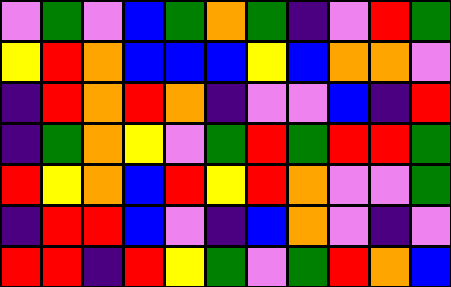[["violet", "green", "violet", "blue", "green", "orange", "green", "indigo", "violet", "red", "green"], ["yellow", "red", "orange", "blue", "blue", "blue", "yellow", "blue", "orange", "orange", "violet"], ["indigo", "red", "orange", "red", "orange", "indigo", "violet", "violet", "blue", "indigo", "red"], ["indigo", "green", "orange", "yellow", "violet", "green", "red", "green", "red", "red", "green"], ["red", "yellow", "orange", "blue", "red", "yellow", "red", "orange", "violet", "violet", "green"], ["indigo", "red", "red", "blue", "violet", "indigo", "blue", "orange", "violet", "indigo", "violet"], ["red", "red", "indigo", "red", "yellow", "green", "violet", "green", "red", "orange", "blue"]]